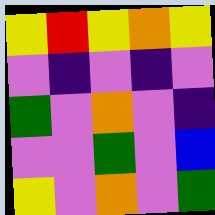[["yellow", "red", "yellow", "orange", "yellow"], ["violet", "indigo", "violet", "indigo", "violet"], ["green", "violet", "orange", "violet", "indigo"], ["violet", "violet", "green", "violet", "blue"], ["yellow", "violet", "orange", "violet", "green"]]